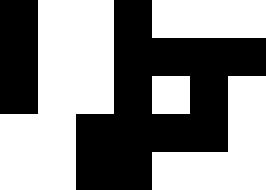[["black", "white", "white", "black", "white", "white", "white"], ["black", "white", "white", "black", "black", "black", "black"], ["black", "white", "white", "black", "white", "black", "white"], ["white", "white", "black", "black", "black", "black", "white"], ["white", "white", "black", "black", "white", "white", "white"]]